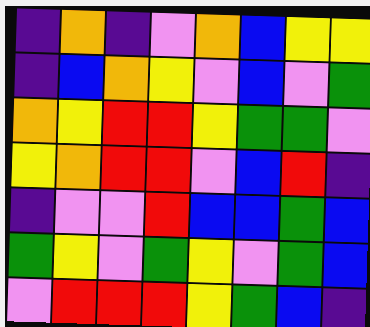[["indigo", "orange", "indigo", "violet", "orange", "blue", "yellow", "yellow"], ["indigo", "blue", "orange", "yellow", "violet", "blue", "violet", "green"], ["orange", "yellow", "red", "red", "yellow", "green", "green", "violet"], ["yellow", "orange", "red", "red", "violet", "blue", "red", "indigo"], ["indigo", "violet", "violet", "red", "blue", "blue", "green", "blue"], ["green", "yellow", "violet", "green", "yellow", "violet", "green", "blue"], ["violet", "red", "red", "red", "yellow", "green", "blue", "indigo"]]